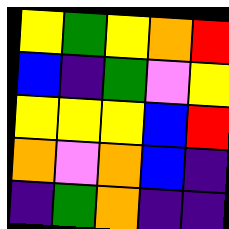[["yellow", "green", "yellow", "orange", "red"], ["blue", "indigo", "green", "violet", "yellow"], ["yellow", "yellow", "yellow", "blue", "red"], ["orange", "violet", "orange", "blue", "indigo"], ["indigo", "green", "orange", "indigo", "indigo"]]